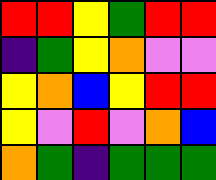[["red", "red", "yellow", "green", "red", "red"], ["indigo", "green", "yellow", "orange", "violet", "violet"], ["yellow", "orange", "blue", "yellow", "red", "red"], ["yellow", "violet", "red", "violet", "orange", "blue"], ["orange", "green", "indigo", "green", "green", "green"]]